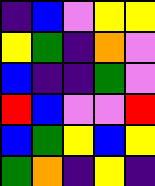[["indigo", "blue", "violet", "yellow", "yellow"], ["yellow", "green", "indigo", "orange", "violet"], ["blue", "indigo", "indigo", "green", "violet"], ["red", "blue", "violet", "violet", "red"], ["blue", "green", "yellow", "blue", "yellow"], ["green", "orange", "indigo", "yellow", "indigo"]]